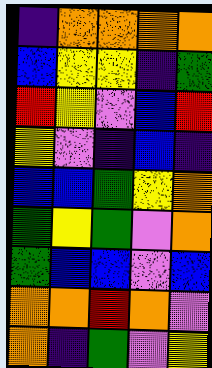[["indigo", "orange", "orange", "orange", "orange"], ["blue", "yellow", "yellow", "indigo", "green"], ["red", "yellow", "violet", "blue", "red"], ["yellow", "violet", "indigo", "blue", "indigo"], ["blue", "blue", "green", "yellow", "orange"], ["green", "yellow", "green", "violet", "orange"], ["green", "blue", "blue", "violet", "blue"], ["orange", "orange", "red", "orange", "violet"], ["orange", "indigo", "green", "violet", "yellow"]]